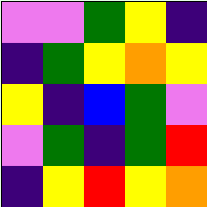[["violet", "violet", "green", "yellow", "indigo"], ["indigo", "green", "yellow", "orange", "yellow"], ["yellow", "indigo", "blue", "green", "violet"], ["violet", "green", "indigo", "green", "red"], ["indigo", "yellow", "red", "yellow", "orange"]]